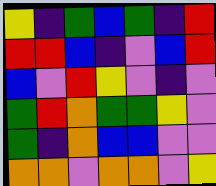[["yellow", "indigo", "green", "blue", "green", "indigo", "red"], ["red", "red", "blue", "indigo", "violet", "blue", "red"], ["blue", "violet", "red", "yellow", "violet", "indigo", "violet"], ["green", "red", "orange", "green", "green", "yellow", "violet"], ["green", "indigo", "orange", "blue", "blue", "violet", "violet"], ["orange", "orange", "violet", "orange", "orange", "violet", "yellow"]]